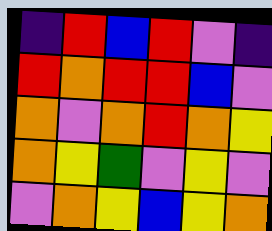[["indigo", "red", "blue", "red", "violet", "indigo"], ["red", "orange", "red", "red", "blue", "violet"], ["orange", "violet", "orange", "red", "orange", "yellow"], ["orange", "yellow", "green", "violet", "yellow", "violet"], ["violet", "orange", "yellow", "blue", "yellow", "orange"]]